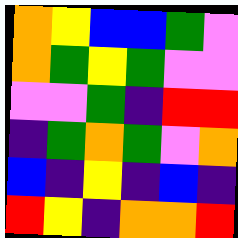[["orange", "yellow", "blue", "blue", "green", "violet"], ["orange", "green", "yellow", "green", "violet", "violet"], ["violet", "violet", "green", "indigo", "red", "red"], ["indigo", "green", "orange", "green", "violet", "orange"], ["blue", "indigo", "yellow", "indigo", "blue", "indigo"], ["red", "yellow", "indigo", "orange", "orange", "red"]]